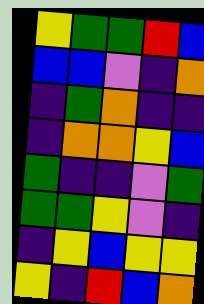[["yellow", "green", "green", "red", "blue"], ["blue", "blue", "violet", "indigo", "orange"], ["indigo", "green", "orange", "indigo", "indigo"], ["indigo", "orange", "orange", "yellow", "blue"], ["green", "indigo", "indigo", "violet", "green"], ["green", "green", "yellow", "violet", "indigo"], ["indigo", "yellow", "blue", "yellow", "yellow"], ["yellow", "indigo", "red", "blue", "orange"]]